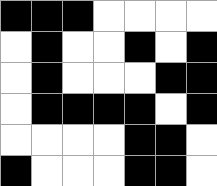[["black", "black", "black", "white", "white", "white", "white"], ["white", "black", "white", "white", "black", "white", "black"], ["white", "black", "white", "white", "white", "black", "black"], ["white", "black", "black", "black", "black", "white", "black"], ["white", "white", "white", "white", "black", "black", "white"], ["black", "white", "white", "white", "black", "black", "white"]]